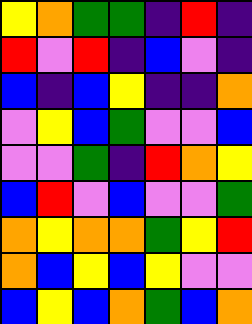[["yellow", "orange", "green", "green", "indigo", "red", "indigo"], ["red", "violet", "red", "indigo", "blue", "violet", "indigo"], ["blue", "indigo", "blue", "yellow", "indigo", "indigo", "orange"], ["violet", "yellow", "blue", "green", "violet", "violet", "blue"], ["violet", "violet", "green", "indigo", "red", "orange", "yellow"], ["blue", "red", "violet", "blue", "violet", "violet", "green"], ["orange", "yellow", "orange", "orange", "green", "yellow", "red"], ["orange", "blue", "yellow", "blue", "yellow", "violet", "violet"], ["blue", "yellow", "blue", "orange", "green", "blue", "orange"]]